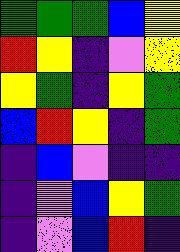[["green", "green", "green", "blue", "yellow"], ["red", "yellow", "indigo", "violet", "yellow"], ["yellow", "green", "indigo", "yellow", "green"], ["blue", "red", "yellow", "indigo", "green"], ["indigo", "blue", "violet", "indigo", "indigo"], ["indigo", "violet", "blue", "yellow", "green"], ["indigo", "violet", "blue", "red", "indigo"]]